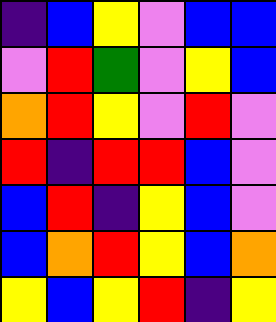[["indigo", "blue", "yellow", "violet", "blue", "blue"], ["violet", "red", "green", "violet", "yellow", "blue"], ["orange", "red", "yellow", "violet", "red", "violet"], ["red", "indigo", "red", "red", "blue", "violet"], ["blue", "red", "indigo", "yellow", "blue", "violet"], ["blue", "orange", "red", "yellow", "blue", "orange"], ["yellow", "blue", "yellow", "red", "indigo", "yellow"]]